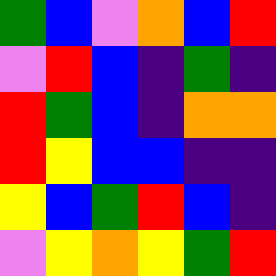[["green", "blue", "violet", "orange", "blue", "red"], ["violet", "red", "blue", "indigo", "green", "indigo"], ["red", "green", "blue", "indigo", "orange", "orange"], ["red", "yellow", "blue", "blue", "indigo", "indigo"], ["yellow", "blue", "green", "red", "blue", "indigo"], ["violet", "yellow", "orange", "yellow", "green", "red"]]